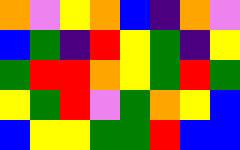[["orange", "violet", "yellow", "orange", "blue", "indigo", "orange", "violet"], ["blue", "green", "indigo", "red", "yellow", "green", "indigo", "yellow"], ["green", "red", "red", "orange", "yellow", "green", "red", "green"], ["yellow", "green", "red", "violet", "green", "orange", "yellow", "blue"], ["blue", "yellow", "yellow", "green", "green", "red", "blue", "blue"]]